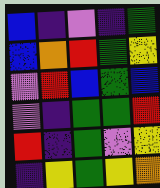[["blue", "indigo", "violet", "indigo", "green"], ["blue", "orange", "red", "green", "yellow"], ["violet", "red", "blue", "green", "blue"], ["violet", "indigo", "green", "green", "red"], ["red", "indigo", "green", "violet", "yellow"], ["indigo", "yellow", "green", "yellow", "orange"]]